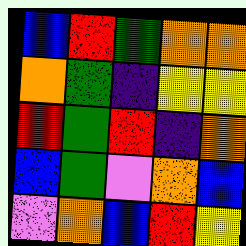[["blue", "red", "green", "orange", "orange"], ["orange", "green", "indigo", "yellow", "yellow"], ["red", "green", "red", "indigo", "orange"], ["blue", "green", "violet", "orange", "blue"], ["violet", "orange", "blue", "red", "yellow"]]